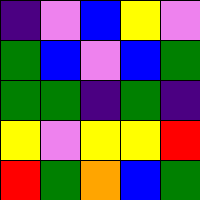[["indigo", "violet", "blue", "yellow", "violet"], ["green", "blue", "violet", "blue", "green"], ["green", "green", "indigo", "green", "indigo"], ["yellow", "violet", "yellow", "yellow", "red"], ["red", "green", "orange", "blue", "green"]]